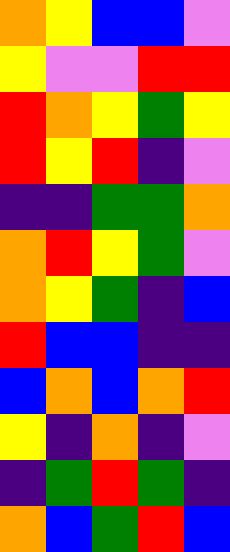[["orange", "yellow", "blue", "blue", "violet"], ["yellow", "violet", "violet", "red", "red"], ["red", "orange", "yellow", "green", "yellow"], ["red", "yellow", "red", "indigo", "violet"], ["indigo", "indigo", "green", "green", "orange"], ["orange", "red", "yellow", "green", "violet"], ["orange", "yellow", "green", "indigo", "blue"], ["red", "blue", "blue", "indigo", "indigo"], ["blue", "orange", "blue", "orange", "red"], ["yellow", "indigo", "orange", "indigo", "violet"], ["indigo", "green", "red", "green", "indigo"], ["orange", "blue", "green", "red", "blue"]]